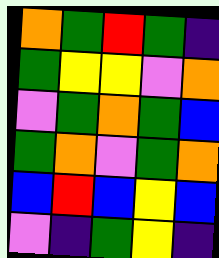[["orange", "green", "red", "green", "indigo"], ["green", "yellow", "yellow", "violet", "orange"], ["violet", "green", "orange", "green", "blue"], ["green", "orange", "violet", "green", "orange"], ["blue", "red", "blue", "yellow", "blue"], ["violet", "indigo", "green", "yellow", "indigo"]]